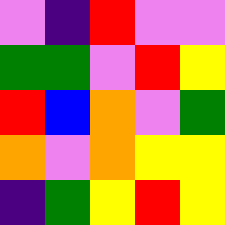[["violet", "indigo", "red", "violet", "violet"], ["green", "green", "violet", "red", "yellow"], ["red", "blue", "orange", "violet", "green"], ["orange", "violet", "orange", "yellow", "yellow"], ["indigo", "green", "yellow", "red", "yellow"]]